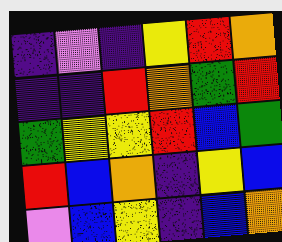[["indigo", "violet", "indigo", "yellow", "red", "orange"], ["indigo", "indigo", "red", "orange", "green", "red"], ["green", "yellow", "yellow", "red", "blue", "green"], ["red", "blue", "orange", "indigo", "yellow", "blue"], ["violet", "blue", "yellow", "indigo", "blue", "orange"]]